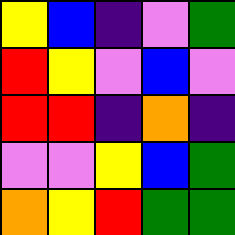[["yellow", "blue", "indigo", "violet", "green"], ["red", "yellow", "violet", "blue", "violet"], ["red", "red", "indigo", "orange", "indigo"], ["violet", "violet", "yellow", "blue", "green"], ["orange", "yellow", "red", "green", "green"]]